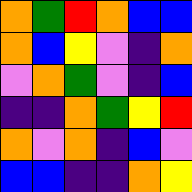[["orange", "green", "red", "orange", "blue", "blue"], ["orange", "blue", "yellow", "violet", "indigo", "orange"], ["violet", "orange", "green", "violet", "indigo", "blue"], ["indigo", "indigo", "orange", "green", "yellow", "red"], ["orange", "violet", "orange", "indigo", "blue", "violet"], ["blue", "blue", "indigo", "indigo", "orange", "yellow"]]